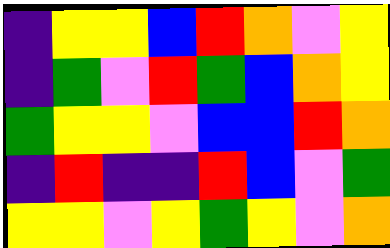[["indigo", "yellow", "yellow", "blue", "red", "orange", "violet", "yellow"], ["indigo", "green", "violet", "red", "green", "blue", "orange", "yellow"], ["green", "yellow", "yellow", "violet", "blue", "blue", "red", "orange"], ["indigo", "red", "indigo", "indigo", "red", "blue", "violet", "green"], ["yellow", "yellow", "violet", "yellow", "green", "yellow", "violet", "orange"]]